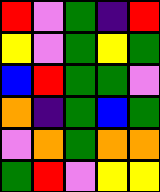[["red", "violet", "green", "indigo", "red"], ["yellow", "violet", "green", "yellow", "green"], ["blue", "red", "green", "green", "violet"], ["orange", "indigo", "green", "blue", "green"], ["violet", "orange", "green", "orange", "orange"], ["green", "red", "violet", "yellow", "yellow"]]